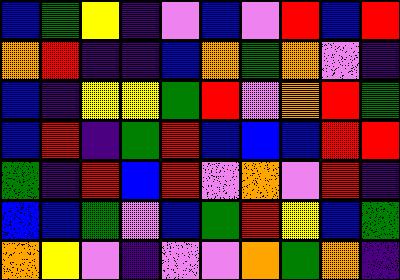[["blue", "green", "yellow", "indigo", "violet", "blue", "violet", "red", "blue", "red"], ["orange", "red", "indigo", "indigo", "blue", "orange", "green", "orange", "violet", "indigo"], ["blue", "indigo", "yellow", "yellow", "green", "red", "violet", "orange", "red", "green"], ["blue", "red", "indigo", "green", "red", "blue", "blue", "blue", "red", "red"], ["green", "indigo", "red", "blue", "red", "violet", "orange", "violet", "red", "indigo"], ["blue", "blue", "green", "violet", "blue", "green", "red", "yellow", "blue", "green"], ["orange", "yellow", "violet", "indigo", "violet", "violet", "orange", "green", "orange", "indigo"]]